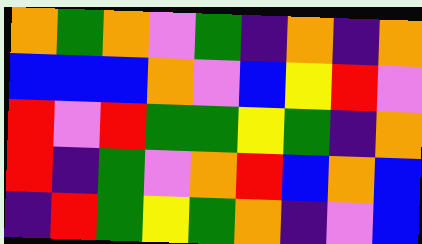[["orange", "green", "orange", "violet", "green", "indigo", "orange", "indigo", "orange"], ["blue", "blue", "blue", "orange", "violet", "blue", "yellow", "red", "violet"], ["red", "violet", "red", "green", "green", "yellow", "green", "indigo", "orange"], ["red", "indigo", "green", "violet", "orange", "red", "blue", "orange", "blue"], ["indigo", "red", "green", "yellow", "green", "orange", "indigo", "violet", "blue"]]